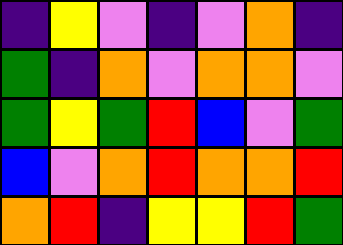[["indigo", "yellow", "violet", "indigo", "violet", "orange", "indigo"], ["green", "indigo", "orange", "violet", "orange", "orange", "violet"], ["green", "yellow", "green", "red", "blue", "violet", "green"], ["blue", "violet", "orange", "red", "orange", "orange", "red"], ["orange", "red", "indigo", "yellow", "yellow", "red", "green"]]